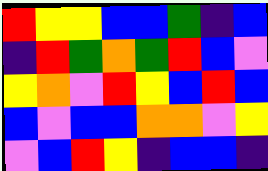[["red", "yellow", "yellow", "blue", "blue", "green", "indigo", "blue"], ["indigo", "red", "green", "orange", "green", "red", "blue", "violet"], ["yellow", "orange", "violet", "red", "yellow", "blue", "red", "blue"], ["blue", "violet", "blue", "blue", "orange", "orange", "violet", "yellow"], ["violet", "blue", "red", "yellow", "indigo", "blue", "blue", "indigo"]]